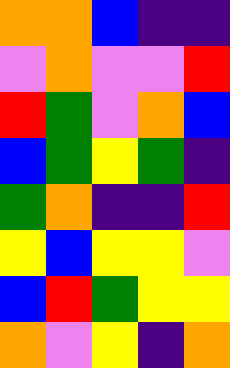[["orange", "orange", "blue", "indigo", "indigo"], ["violet", "orange", "violet", "violet", "red"], ["red", "green", "violet", "orange", "blue"], ["blue", "green", "yellow", "green", "indigo"], ["green", "orange", "indigo", "indigo", "red"], ["yellow", "blue", "yellow", "yellow", "violet"], ["blue", "red", "green", "yellow", "yellow"], ["orange", "violet", "yellow", "indigo", "orange"]]